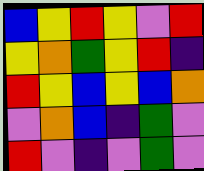[["blue", "yellow", "red", "yellow", "violet", "red"], ["yellow", "orange", "green", "yellow", "red", "indigo"], ["red", "yellow", "blue", "yellow", "blue", "orange"], ["violet", "orange", "blue", "indigo", "green", "violet"], ["red", "violet", "indigo", "violet", "green", "violet"]]